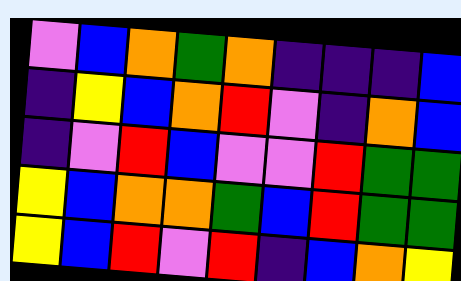[["violet", "blue", "orange", "green", "orange", "indigo", "indigo", "indigo", "blue"], ["indigo", "yellow", "blue", "orange", "red", "violet", "indigo", "orange", "blue"], ["indigo", "violet", "red", "blue", "violet", "violet", "red", "green", "green"], ["yellow", "blue", "orange", "orange", "green", "blue", "red", "green", "green"], ["yellow", "blue", "red", "violet", "red", "indigo", "blue", "orange", "yellow"]]